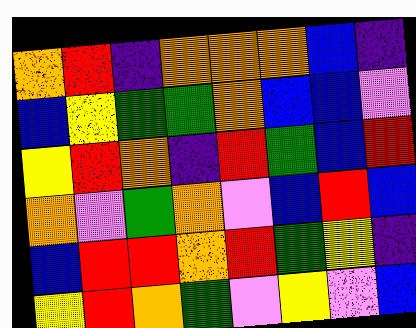[["orange", "red", "indigo", "orange", "orange", "orange", "blue", "indigo"], ["blue", "yellow", "green", "green", "orange", "blue", "blue", "violet"], ["yellow", "red", "orange", "indigo", "red", "green", "blue", "red"], ["orange", "violet", "green", "orange", "violet", "blue", "red", "blue"], ["blue", "red", "red", "orange", "red", "green", "yellow", "indigo"], ["yellow", "red", "orange", "green", "violet", "yellow", "violet", "blue"]]